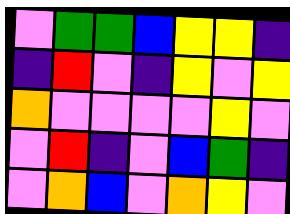[["violet", "green", "green", "blue", "yellow", "yellow", "indigo"], ["indigo", "red", "violet", "indigo", "yellow", "violet", "yellow"], ["orange", "violet", "violet", "violet", "violet", "yellow", "violet"], ["violet", "red", "indigo", "violet", "blue", "green", "indigo"], ["violet", "orange", "blue", "violet", "orange", "yellow", "violet"]]